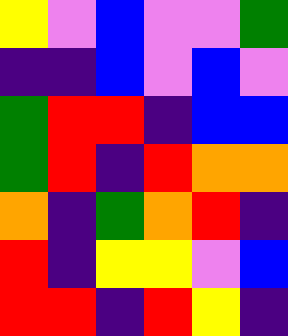[["yellow", "violet", "blue", "violet", "violet", "green"], ["indigo", "indigo", "blue", "violet", "blue", "violet"], ["green", "red", "red", "indigo", "blue", "blue"], ["green", "red", "indigo", "red", "orange", "orange"], ["orange", "indigo", "green", "orange", "red", "indigo"], ["red", "indigo", "yellow", "yellow", "violet", "blue"], ["red", "red", "indigo", "red", "yellow", "indigo"]]